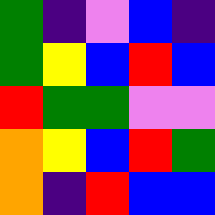[["green", "indigo", "violet", "blue", "indigo"], ["green", "yellow", "blue", "red", "blue"], ["red", "green", "green", "violet", "violet"], ["orange", "yellow", "blue", "red", "green"], ["orange", "indigo", "red", "blue", "blue"]]